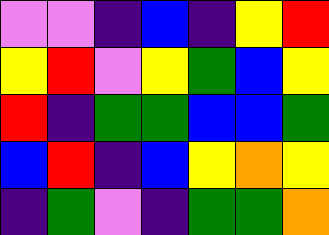[["violet", "violet", "indigo", "blue", "indigo", "yellow", "red"], ["yellow", "red", "violet", "yellow", "green", "blue", "yellow"], ["red", "indigo", "green", "green", "blue", "blue", "green"], ["blue", "red", "indigo", "blue", "yellow", "orange", "yellow"], ["indigo", "green", "violet", "indigo", "green", "green", "orange"]]